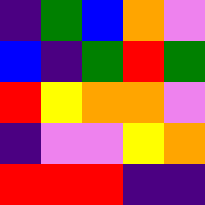[["indigo", "green", "blue", "orange", "violet"], ["blue", "indigo", "green", "red", "green"], ["red", "yellow", "orange", "orange", "violet"], ["indigo", "violet", "violet", "yellow", "orange"], ["red", "red", "red", "indigo", "indigo"]]